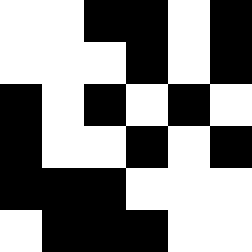[["white", "white", "black", "black", "white", "black"], ["white", "white", "white", "black", "white", "black"], ["black", "white", "black", "white", "black", "white"], ["black", "white", "white", "black", "white", "black"], ["black", "black", "black", "white", "white", "white"], ["white", "black", "black", "black", "white", "white"]]